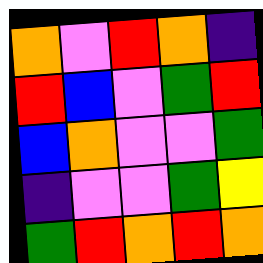[["orange", "violet", "red", "orange", "indigo"], ["red", "blue", "violet", "green", "red"], ["blue", "orange", "violet", "violet", "green"], ["indigo", "violet", "violet", "green", "yellow"], ["green", "red", "orange", "red", "orange"]]